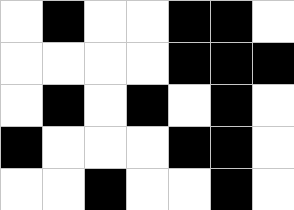[["white", "black", "white", "white", "black", "black", "white"], ["white", "white", "white", "white", "black", "black", "black"], ["white", "black", "white", "black", "white", "black", "white"], ["black", "white", "white", "white", "black", "black", "white"], ["white", "white", "black", "white", "white", "black", "white"]]